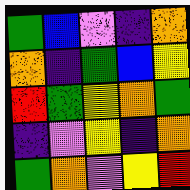[["green", "blue", "violet", "indigo", "orange"], ["orange", "indigo", "green", "blue", "yellow"], ["red", "green", "yellow", "orange", "green"], ["indigo", "violet", "yellow", "indigo", "orange"], ["green", "orange", "violet", "yellow", "red"]]